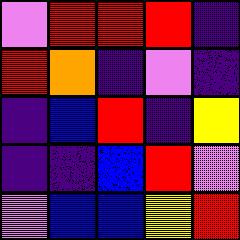[["violet", "red", "red", "red", "indigo"], ["red", "orange", "indigo", "violet", "indigo"], ["indigo", "blue", "red", "indigo", "yellow"], ["indigo", "indigo", "blue", "red", "violet"], ["violet", "blue", "blue", "yellow", "red"]]